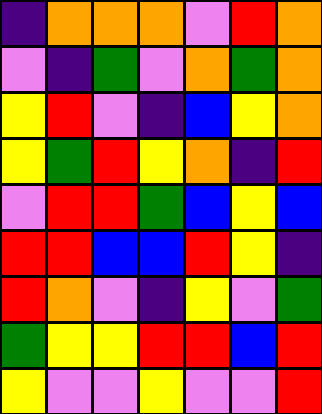[["indigo", "orange", "orange", "orange", "violet", "red", "orange"], ["violet", "indigo", "green", "violet", "orange", "green", "orange"], ["yellow", "red", "violet", "indigo", "blue", "yellow", "orange"], ["yellow", "green", "red", "yellow", "orange", "indigo", "red"], ["violet", "red", "red", "green", "blue", "yellow", "blue"], ["red", "red", "blue", "blue", "red", "yellow", "indigo"], ["red", "orange", "violet", "indigo", "yellow", "violet", "green"], ["green", "yellow", "yellow", "red", "red", "blue", "red"], ["yellow", "violet", "violet", "yellow", "violet", "violet", "red"]]